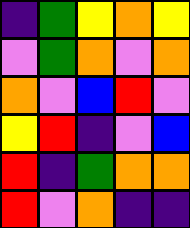[["indigo", "green", "yellow", "orange", "yellow"], ["violet", "green", "orange", "violet", "orange"], ["orange", "violet", "blue", "red", "violet"], ["yellow", "red", "indigo", "violet", "blue"], ["red", "indigo", "green", "orange", "orange"], ["red", "violet", "orange", "indigo", "indigo"]]